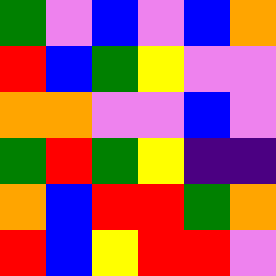[["green", "violet", "blue", "violet", "blue", "orange"], ["red", "blue", "green", "yellow", "violet", "violet"], ["orange", "orange", "violet", "violet", "blue", "violet"], ["green", "red", "green", "yellow", "indigo", "indigo"], ["orange", "blue", "red", "red", "green", "orange"], ["red", "blue", "yellow", "red", "red", "violet"]]